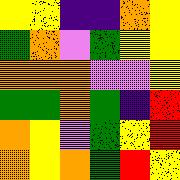[["yellow", "yellow", "indigo", "indigo", "orange", "yellow"], ["green", "orange", "violet", "green", "yellow", "yellow"], ["orange", "orange", "orange", "violet", "violet", "yellow"], ["green", "green", "orange", "green", "indigo", "red"], ["orange", "yellow", "violet", "green", "yellow", "red"], ["orange", "yellow", "orange", "green", "red", "yellow"]]